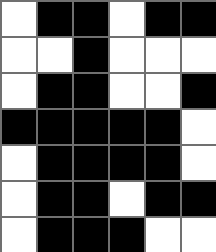[["white", "black", "black", "white", "black", "black"], ["white", "white", "black", "white", "white", "white"], ["white", "black", "black", "white", "white", "black"], ["black", "black", "black", "black", "black", "white"], ["white", "black", "black", "black", "black", "white"], ["white", "black", "black", "white", "black", "black"], ["white", "black", "black", "black", "white", "white"]]